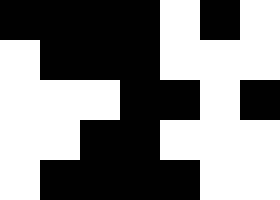[["black", "black", "black", "black", "white", "black", "white"], ["white", "black", "black", "black", "white", "white", "white"], ["white", "white", "white", "black", "black", "white", "black"], ["white", "white", "black", "black", "white", "white", "white"], ["white", "black", "black", "black", "black", "white", "white"]]